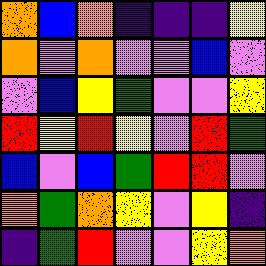[["orange", "blue", "orange", "indigo", "indigo", "indigo", "yellow"], ["orange", "violet", "orange", "violet", "violet", "blue", "violet"], ["violet", "blue", "yellow", "green", "violet", "violet", "yellow"], ["red", "yellow", "red", "yellow", "violet", "red", "green"], ["blue", "violet", "blue", "green", "red", "red", "violet"], ["orange", "green", "orange", "yellow", "violet", "yellow", "indigo"], ["indigo", "green", "red", "violet", "violet", "yellow", "orange"]]